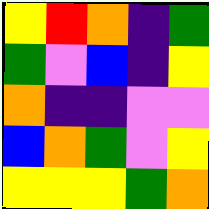[["yellow", "red", "orange", "indigo", "green"], ["green", "violet", "blue", "indigo", "yellow"], ["orange", "indigo", "indigo", "violet", "violet"], ["blue", "orange", "green", "violet", "yellow"], ["yellow", "yellow", "yellow", "green", "orange"]]